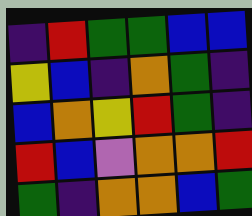[["indigo", "red", "green", "green", "blue", "blue"], ["yellow", "blue", "indigo", "orange", "green", "indigo"], ["blue", "orange", "yellow", "red", "green", "indigo"], ["red", "blue", "violet", "orange", "orange", "red"], ["green", "indigo", "orange", "orange", "blue", "green"]]